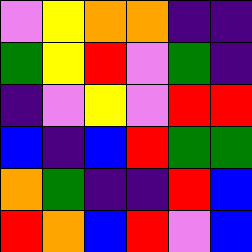[["violet", "yellow", "orange", "orange", "indigo", "indigo"], ["green", "yellow", "red", "violet", "green", "indigo"], ["indigo", "violet", "yellow", "violet", "red", "red"], ["blue", "indigo", "blue", "red", "green", "green"], ["orange", "green", "indigo", "indigo", "red", "blue"], ["red", "orange", "blue", "red", "violet", "blue"]]